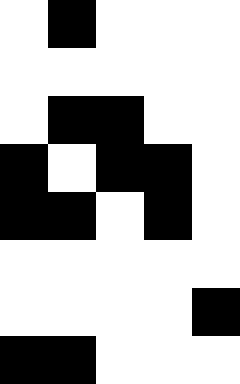[["white", "black", "white", "white", "white"], ["white", "white", "white", "white", "white"], ["white", "black", "black", "white", "white"], ["black", "white", "black", "black", "white"], ["black", "black", "white", "black", "white"], ["white", "white", "white", "white", "white"], ["white", "white", "white", "white", "black"], ["black", "black", "white", "white", "white"]]